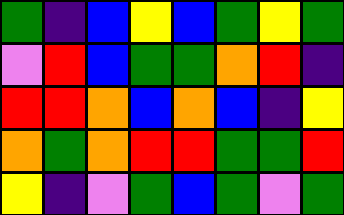[["green", "indigo", "blue", "yellow", "blue", "green", "yellow", "green"], ["violet", "red", "blue", "green", "green", "orange", "red", "indigo"], ["red", "red", "orange", "blue", "orange", "blue", "indigo", "yellow"], ["orange", "green", "orange", "red", "red", "green", "green", "red"], ["yellow", "indigo", "violet", "green", "blue", "green", "violet", "green"]]